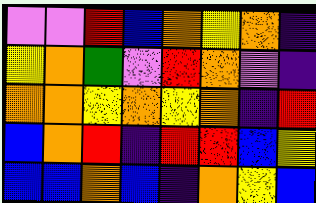[["violet", "violet", "red", "blue", "orange", "yellow", "orange", "indigo"], ["yellow", "orange", "green", "violet", "red", "orange", "violet", "indigo"], ["orange", "orange", "yellow", "orange", "yellow", "orange", "indigo", "red"], ["blue", "orange", "red", "indigo", "red", "red", "blue", "yellow"], ["blue", "blue", "orange", "blue", "indigo", "orange", "yellow", "blue"]]